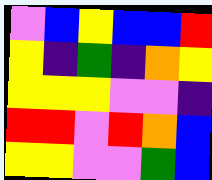[["violet", "blue", "yellow", "blue", "blue", "red"], ["yellow", "indigo", "green", "indigo", "orange", "yellow"], ["yellow", "yellow", "yellow", "violet", "violet", "indigo"], ["red", "red", "violet", "red", "orange", "blue"], ["yellow", "yellow", "violet", "violet", "green", "blue"]]